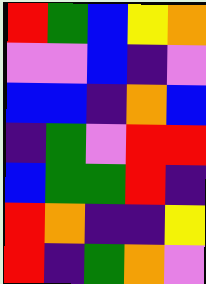[["red", "green", "blue", "yellow", "orange"], ["violet", "violet", "blue", "indigo", "violet"], ["blue", "blue", "indigo", "orange", "blue"], ["indigo", "green", "violet", "red", "red"], ["blue", "green", "green", "red", "indigo"], ["red", "orange", "indigo", "indigo", "yellow"], ["red", "indigo", "green", "orange", "violet"]]